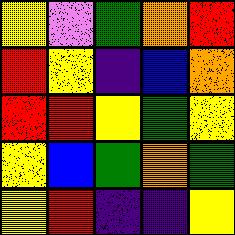[["yellow", "violet", "green", "orange", "red"], ["red", "yellow", "indigo", "blue", "orange"], ["red", "red", "yellow", "green", "yellow"], ["yellow", "blue", "green", "orange", "green"], ["yellow", "red", "indigo", "indigo", "yellow"]]